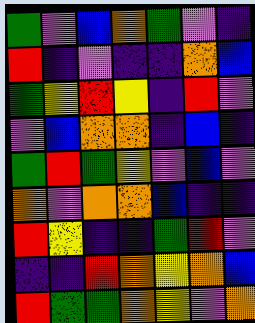[["green", "violet", "blue", "orange", "green", "violet", "indigo"], ["red", "indigo", "violet", "indigo", "indigo", "orange", "blue"], ["green", "yellow", "red", "yellow", "indigo", "red", "violet"], ["violet", "blue", "orange", "orange", "indigo", "blue", "indigo"], ["green", "red", "green", "yellow", "violet", "blue", "violet"], ["orange", "violet", "orange", "orange", "blue", "indigo", "indigo"], ["red", "yellow", "indigo", "indigo", "green", "red", "violet"], ["indigo", "indigo", "red", "orange", "yellow", "orange", "blue"], ["red", "green", "green", "orange", "yellow", "violet", "orange"]]